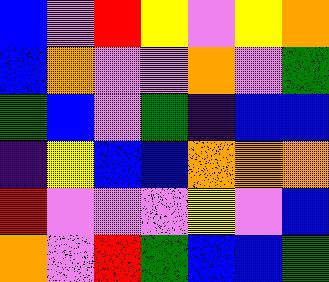[["blue", "violet", "red", "yellow", "violet", "yellow", "orange"], ["blue", "orange", "violet", "violet", "orange", "violet", "green"], ["green", "blue", "violet", "green", "indigo", "blue", "blue"], ["indigo", "yellow", "blue", "blue", "orange", "orange", "orange"], ["red", "violet", "violet", "violet", "yellow", "violet", "blue"], ["orange", "violet", "red", "green", "blue", "blue", "green"]]